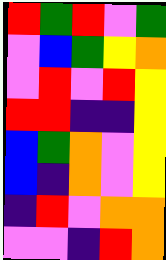[["red", "green", "red", "violet", "green"], ["violet", "blue", "green", "yellow", "orange"], ["violet", "red", "violet", "red", "yellow"], ["red", "red", "indigo", "indigo", "yellow"], ["blue", "green", "orange", "violet", "yellow"], ["blue", "indigo", "orange", "violet", "yellow"], ["indigo", "red", "violet", "orange", "orange"], ["violet", "violet", "indigo", "red", "orange"]]